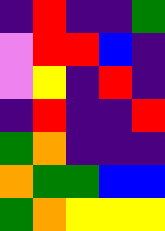[["indigo", "red", "indigo", "indigo", "green"], ["violet", "red", "red", "blue", "indigo"], ["violet", "yellow", "indigo", "red", "indigo"], ["indigo", "red", "indigo", "indigo", "red"], ["green", "orange", "indigo", "indigo", "indigo"], ["orange", "green", "green", "blue", "blue"], ["green", "orange", "yellow", "yellow", "yellow"]]